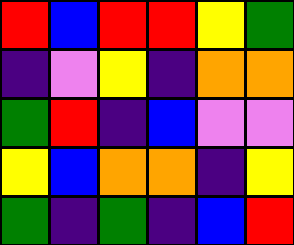[["red", "blue", "red", "red", "yellow", "green"], ["indigo", "violet", "yellow", "indigo", "orange", "orange"], ["green", "red", "indigo", "blue", "violet", "violet"], ["yellow", "blue", "orange", "orange", "indigo", "yellow"], ["green", "indigo", "green", "indigo", "blue", "red"]]